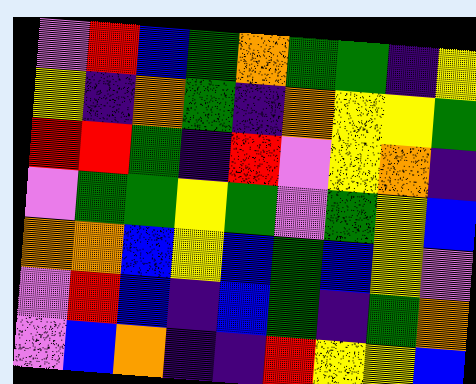[["violet", "red", "blue", "green", "orange", "green", "green", "indigo", "yellow"], ["yellow", "indigo", "orange", "green", "indigo", "orange", "yellow", "yellow", "green"], ["red", "red", "green", "indigo", "red", "violet", "yellow", "orange", "indigo"], ["violet", "green", "green", "yellow", "green", "violet", "green", "yellow", "blue"], ["orange", "orange", "blue", "yellow", "blue", "green", "blue", "yellow", "violet"], ["violet", "red", "blue", "indigo", "blue", "green", "indigo", "green", "orange"], ["violet", "blue", "orange", "indigo", "indigo", "red", "yellow", "yellow", "blue"]]